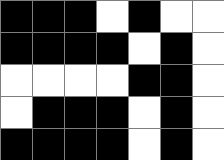[["black", "black", "black", "white", "black", "white", "white"], ["black", "black", "black", "black", "white", "black", "white"], ["white", "white", "white", "white", "black", "black", "white"], ["white", "black", "black", "black", "white", "black", "white"], ["black", "black", "black", "black", "white", "black", "white"]]